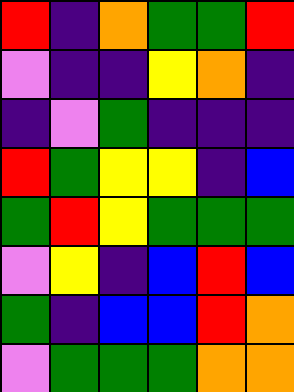[["red", "indigo", "orange", "green", "green", "red"], ["violet", "indigo", "indigo", "yellow", "orange", "indigo"], ["indigo", "violet", "green", "indigo", "indigo", "indigo"], ["red", "green", "yellow", "yellow", "indigo", "blue"], ["green", "red", "yellow", "green", "green", "green"], ["violet", "yellow", "indigo", "blue", "red", "blue"], ["green", "indigo", "blue", "blue", "red", "orange"], ["violet", "green", "green", "green", "orange", "orange"]]